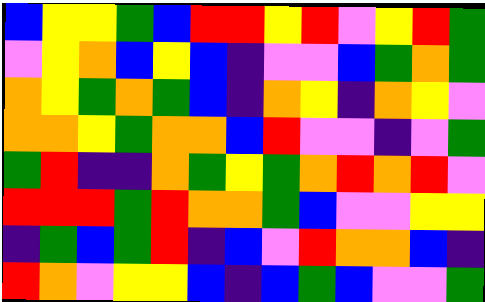[["blue", "yellow", "yellow", "green", "blue", "red", "red", "yellow", "red", "violet", "yellow", "red", "green"], ["violet", "yellow", "orange", "blue", "yellow", "blue", "indigo", "violet", "violet", "blue", "green", "orange", "green"], ["orange", "yellow", "green", "orange", "green", "blue", "indigo", "orange", "yellow", "indigo", "orange", "yellow", "violet"], ["orange", "orange", "yellow", "green", "orange", "orange", "blue", "red", "violet", "violet", "indigo", "violet", "green"], ["green", "red", "indigo", "indigo", "orange", "green", "yellow", "green", "orange", "red", "orange", "red", "violet"], ["red", "red", "red", "green", "red", "orange", "orange", "green", "blue", "violet", "violet", "yellow", "yellow"], ["indigo", "green", "blue", "green", "red", "indigo", "blue", "violet", "red", "orange", "orange", "blue", "indigo"], ["red", "orange", "violet", "yellow", "yellow", "blue", "indigo", "blue", "green", "blue", "violet", "violet", "green"]]